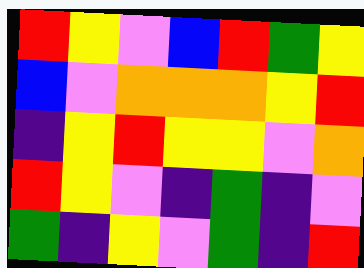[["red", "yellow", "violet", "blue", "red", "green", "yellow"], ["blue", "violet", "orange", "orange", "orange", "yellow", "red"], ["indigo", "yellow", "red", "yellow", "yellow", "violet", "orange"], ["red", "yellow", "violet", "indigo", "green", "indigo", "violet"], ["green", "indigo", "yellow", "violet", "green", "indigo", "red"]]